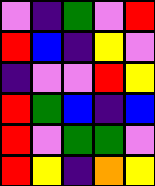[["violet", "indigo", "green", "violet", "red"], ["red", "blue", "indigo", "yellow", "violet"], ["indigo", "violet", "violet", "red", "yellow"], ["red", "green", "blue", "indigo", "blue"], ["red", "violet", "green", "green", "violet"], ["red", "yellow", "indigo", "orange", "yellow"]]